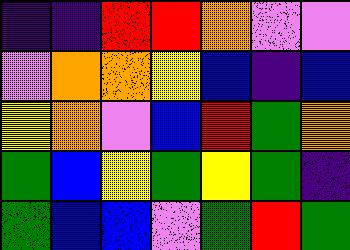[["indigo", "indigo", "red", "red", "orange", "violet", "violet"], ["violet", "orange", "orange", "yellow", "blue", "indigo", "blue"], ["yellow", "orange", "violet", "blue", "red", "green", "orange"], ["green", "blue", "yellow", "green", "yellow", "green", "indigo"], ["green", "blue", "blue", "violet", "green", "red", "green"]]